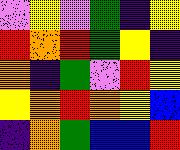[["violet", "yellow", "violet", "green", "indigo", "yellow"], ["red", "orange", "red", "green", "yellow", "indigo"], ["orange", "indigo", "green", "violet", "red", "yellow"], ["yellow", "orange", "red", "orange", "yellow", "blue"], ["indigo", "orange", "green", "blue", "blue", "red"]]